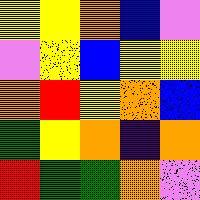[["yellow", "yellow", "orange", "blue", "violet"], ["violet", "yellow", "blue", "yellow", "yellow"], ["orange", "red", "yellow", "orange", "blue"], ["green", "yellow", "orange", "indigo", "orange"], ["red", "green", "green", "orange", "violet"]]